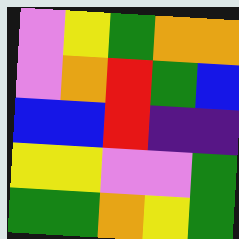[["violet", "yellow", "green", "orange", "orange"], ["violet", "orange", "red", "green", "blue"], ["blue", "blue", "red", "indigo", "indigo"], ["yellow", "yellow", "violet", "violet", "green"], ["green", "green", "orange", "yellow", "green"]]